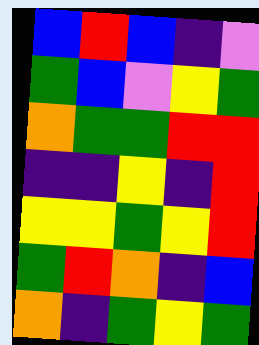[["blue", "red", "blue", "indigo", "violet"], ["green", "blue", "violet", "yellow", "green"], ["orange", "green", "green", "red", "red"], ["indigo", "indigo", "yellow", "indigo", "red"], ["yellow", "yellow", "green", "yellow", "red"], ["green", "red", "orange", "indigo", "blue"], ["orange", "indigo", "green", "yellow", "green"]]